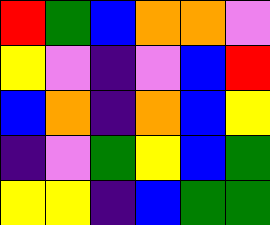[["red", "green", "blue", "orange", "orange", "violet"], ["yellow", "violet", "indigo", "violet", "blue", "red"], ["blue", "orange", "indigo", "orange", "blue", "yellow"], ["indigo", "violet", "green", "yellow", "blue", "green"], ["yellow", "yellow", "indigo", "blue", "green", "green"]]